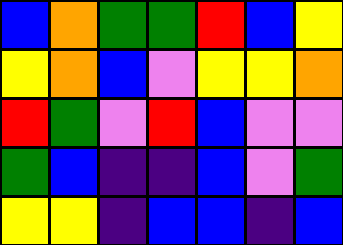[["blue", "orange", "green", "green", "red", "blue", "yellow"], ["yellow", "orange", "blue", "violet", "yellow", "yellow", "orange"], ["red", "green", "violet", "red", "blue", "violet", "violet"], ["green", "blue", "indigo", "indigo", "blue", "violet", "green"], ["yellow", "yellow", "indigo", "blue", "blue", "indigo", "blue"]]